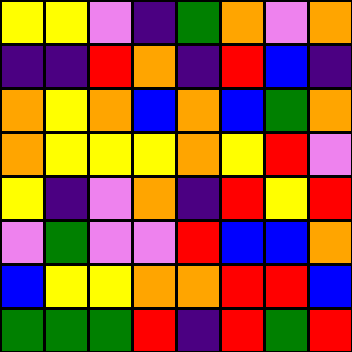[["yellow", "yellow", "violet", "indigo", "green", "orange", "violet", "orange"], ["indigo", "indigo", "red", "orange", "indigo", "red", "blue", "indigo"], ["orange", "yellow", "orange", "blue", "orange", "blue", "green", "orange"], ["orange", "yellow", "yellow", "yellow", "orange", "yellow", "red", "violet"], ["yellow", "indigo", "violet", "orange", "indigo", "red", "yellow", "red"], ["violet", "green", "violet", "violet", "red", "blue", "blue", "orange"], ["blue", "yellow", "yellow", "orange", "orange", "red", "red", "blue"], ["green", "green", "green", "red", "indigo", "red", "green", "red"]]